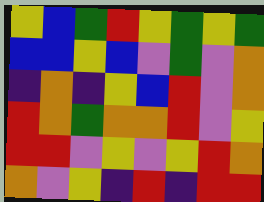[["yellow", "blue", "green", "red", "yellow", "green", "yellow", "green"], ["blue", "blue", "yellow", "blue", "violet", "green", "violet", "orange"], ["indigo", "orange", "indigo", "yellow", "blue", "red", "violet", "orange"], ["red", "orange", "green", "orange", "orange", "red", "violet", "yellow"], ["red", "red", "violet", "yellow", "violet", "yellow", "red", "orange"], ["orange", "violet", "yellow", "indigo", "red", "indigo", "red", "red"]]